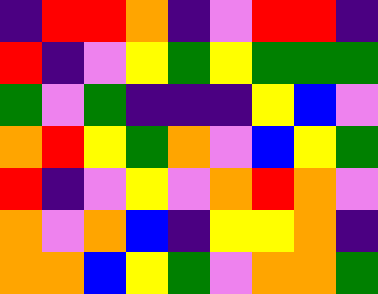[["indigo", "red", "red", "orange", "indigo", "violet", "red", "red", "indigo"], ["red", "indigo", "violet", "yellow", "green", "yellow", "green", "green", "green"], ["green", "violet", "green", "indigo", "indigo", "indigo", "yellow", "blue", "violet"], ["orange", "red", "yellow", "green", "orange", "violet", "blue", "yellow", "green"], ["red", "indigo", "violet", "yellow", "violet", "orange", "red", "orange", "violet"], ["orange", "violet", "orange", "blue", "indigo", "yellow", "yellow", "orange", "indigo"], ["orange", "orange", "blue", "yellow", "green", "violet", "orange", "orange", "green"]]